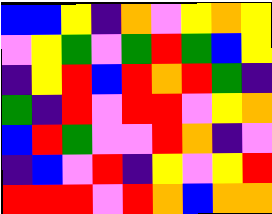[["blue", "blue", "yellow", "indigo", "orange", "violet", "yellow", "orange", "yellow"], ["violet", "yellow", "green", "violet", "green", "red", "green", "blue", "yellow"], ["indigo", "yellow", "red", "blue", "red", "orange", "red", "green", "indigo"], ["green", "indigo", "red", "violet", "red", "red", "violet", "yellow", "orange"], ["blue", "red", "green", "violet", "violet", "red", "orange", "indigo", "violet"], ["indigo", "blue", "violet", "red", "indigo", "yellow", "violet", "yellow", "red"], ["red", "red", "red", "violet", "red", "orange", "blue", "orange", "orange"]]